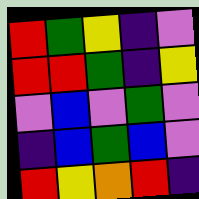[["red", "green", "yellow", "indigo", "violet"], ["red", "red", "green", "indigo", "yellow"], ["violet", "blue", "violet", "green", "violet"], ["indigo", "blue", "green", "blue", "violet"], ["red", "yellow", "orange", "red", "indigo"]]